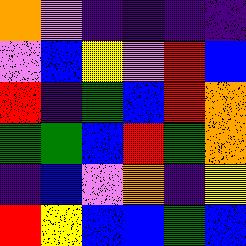[["orange", "violet", "indigo", "indigo", "indigo", "indigo"], ["violet", "blue", "yellow", "violet", "red", "blue"], ["red", "indigo", "green", "blue", "red", "orange"], ["green", "green", "blue", "red", "green", "orange"], ["indigo", "blue", "violet", "orange", "indigo", "yellow"], ["red", "yellow", "blue", "blue", "green", "blue"]]